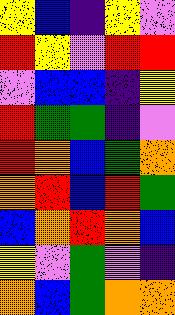[["yellow", "blue", "indigo", "yellow", "violet"], ["red", "yellow", "violet", "red", "red"], ["violet", "blue", "blue", "indigo", "yellow"], ["red", "green", "green", "indigo", "violet"], ["red", "orange", "blue", "green", "orange"], ["orange", "red", "blue", "red", "green"], ["blue", "orange", "red", "orange", "blue"], ["yellow", "violet", "green", "violet", "indigo"], ["orange", "blue", "green", "orange", "orange"]]